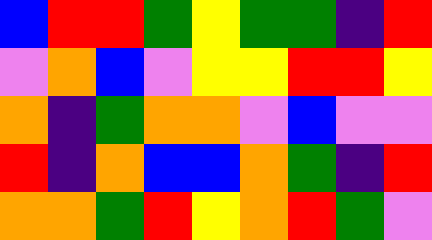[["blue", "red", "red", "green", "yellow", "green", "green", "indigo", "red"], ["violet", "orange", "blue", "violet", "yellow", "yellow", "red", "red", "yellow"], ["orange", "indigo", "green", "orange", "orange", "violet", "blue", "violet", "violet"], ["red", "indigo", "orange", "blue", "blue", "orange", "green", "indigo", "red"], ["orange", "orange", "green", "red", "yellow", "orange", "red", "green", "violet"]]